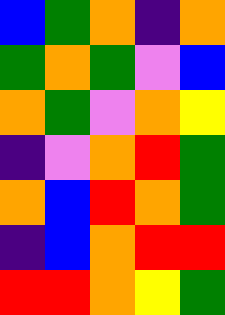[["blue", "green", "orange", "indigo", "orange"], ["green", "orange", "green", "violet", "blue"], ["orange", "green", "violet", "orange", "yellow"], ["indigo", "violet", "orange", "red", "green"], ["orange", "blue", "red", "orange", "green"], ["indigo", "blue", "orange", "red", "red"], ["red", "red", "orange", "yellow", "green"]]